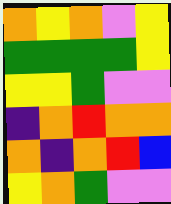[["orange", "yellow", "orange", "violet", "yellow"], ["green", "green", "green", "green", "yellow"], ["yellow", "yellow", "green", "violet", "violet"], ["indigo", "orange", "red", "orange", "orange"], ["orange", "indigo", "orange", "red", "blue"], ["yellow", "orange", "green", "violet", "violet"]]